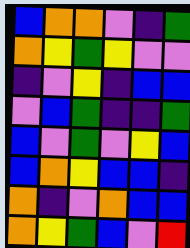[["blue", "orange", "orange", "violet", "indigo", "green"], ["orange", "yellow", "green", "yellow", "violet", "violet"], ["indigo", "violet", "yellow", "indigo", "blue", "blue"], ["violet", "blue", "green", "indigo", "indigo", "green"], ["blue", "violet", "green", "violet", "yellow", "blue"], ["blue", "orange", "yellow", "blue", "blue", "indigo"], ["orange", "indigo", "violet", "orange", "blue", "blue"], ["orange", "yellow", "green", "blue", "violet", "red"]]